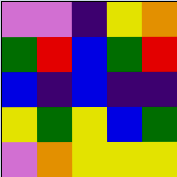[["violet", "violet", "indigo", "yellow", "orange"], ["green", "red", "blue", "green", "red"], ["blue", "indigo", "blue", "indigo", "indigo"], ["yellow", "green", "yellow", "blue", "green"], ["violet", "orange", "yellow", "yellow", "yellow"]]